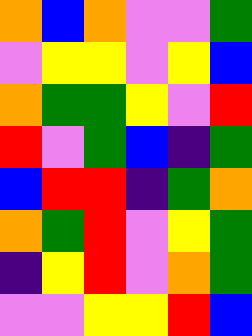[["orange", "blue", "orange", "violet", "violet", "green"], ["violet", "yellow", "yellow", "violet", "yellow", "blue"], ["orange", "green", "green", "yellow", "violet", "red"], ["red", "violet", "green", "blue", "indigo", "green"], ["blue", "red", "red", "indigo", "green", "orange"], ["orange", "green", "red", "violet", "yellow", "green"], ["indigo", "yellow", "red", "violet", "orange", "green"], ["violet", "violet", "yellow", "yellow", "red", "blue"]]